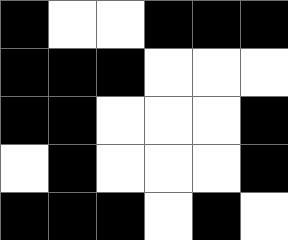[["black", "white", "white", "black", "black", "black"], ["black", "black", "black", "white", "white", "white"], ["black", "black", "white", "white", "white", "black"], ["white", "black", "white", "white", "white", "black"], ["black", "black", "black", "white", "black", "white"]]